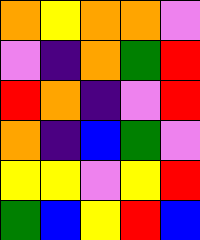[["orange", "yellow", "orange", "orange", "violet"], ["violet", "indigo", "orange", "green", "red"], ["red", "orange", "indigo", "violet", "red"], ["orange", "indigo", "blue", "green", "violet"], ["yellow", "yellow", "violet", "yellow", "red"], ["green", "blue", "yellow", "red", "blue"]]